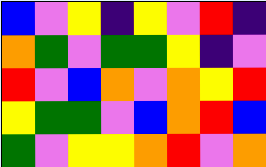[["blue", "violet", "yellow", "indigo", "yellow", "violet", "red", "indigo"], ["orange", "green", "violet", "green", "green", "yellow", "indigo", "violet"], ["red", "violet", "blue", "orange", "violet", "orange", "yellow", "red"], ["yellow", "green", "green", "violet", "blue", "orange", "red", "blue"], ["green", "violet", "yellow", "yellow", "orange", "red", "violet", "orange"]]